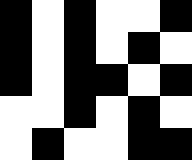[["black", "white", "black", "white", "white", "black"], ["black", "white", "black", "white", "black", "white"], ["black", "white", "black", "black", "white", "black"], ["white", "white", "black", "white", "black", "white"], ["white", "black", "white", "white", "black", "black"]]